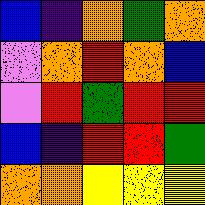[["blue", "indigo", "orange", "green", "orange"], ["violet", "orange", "red", "orange", "blue"], ["violet", "red", "green", "red", "red"], ["blue", "indigo", "red", "red", "green"], ["orange", "orange", "yellow", "yellow", "yellow"]]